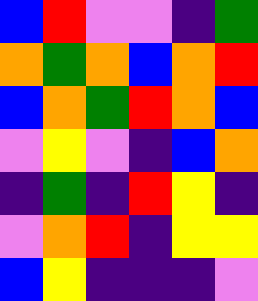[["blue", "red", "violet", "violet", "indigo", "green"], ["orange", "green", "orange", "blue", "orange", "red"], ["blue", "orange", "green", "red", "orange", "blue"], ["violet", "yellow", "violet", "indigo", "blue", "orange"], ["indigo", "green", "indigo", "red", "yellow", "indigo"], ["violet", "orange", "red", "indigo", "yellow", "yellow"], ["blue", "yellow", "indigo", "indigo", "indigo", "violet"]]